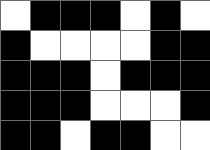[["white", "black", "black", "black", "white", "black", "white"], ["black", "white", "white", "white", "white", "black", "black"], ["black", "black", "black", "white", "black", "black", "black"], ["black", "black", "black", "white", "white", "white", "black"], ["black", "black", "white", "black", "black", "white", "white"]]